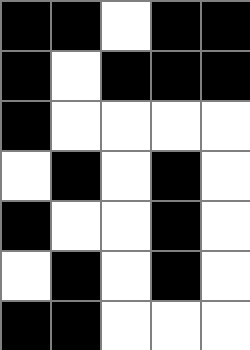[["black", "black", "white", "black", "black"], ["black", "white", "black", "black", "black"], ["black", "white", "white", "white", "white"], ["white", "black", "white", "black", "white"], ["black", "white", "white", "black", "white"], ["white", "black", "white", "black", "white"], ["black", "black", "white", "white", "white"]]